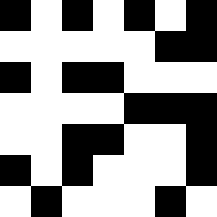[["black", "white", "black", "white", "black", "white", "black"], ["white", "white", "white", "white", "white", "black", "black"], ["black", "white", "black", "black", "white", "white", "white"], ["white", "white", "white", "white", "black", "black", "black"], ["white", "white", "black", "black", "white", "white", "black"], ["black", "white", "black", "white", "white", "white", "black"], ["white", "black", "white", "white", "white", "black", "white"]]